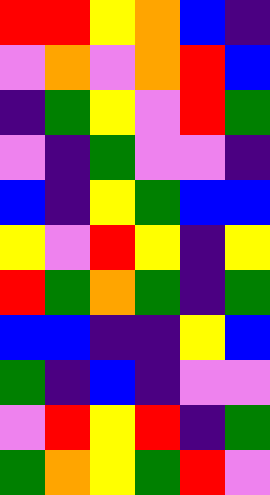[["red", "red", "yellow", "orange", "blue", "indigo"], ["violet", "orange", "violet", "orange", "red", "blue"], ["indigo", "green", "yellow", "violet", "red", "green"], ["violet", "indigo", "green", "violet", "violet", "indigo"], ["blue", "indigo", "yellow", "green", "blue", "blue"], ["yellow", "violet", "red", "yellow", "indigo", "yellow"], ["red", "green", "orange", "green", "indigo", "green"], ["blue", "blue", "indigo", "indigo", "yellow", "blue"], ["green", "indigo", "blue", "indigo", "violet", "violet"], ["violet", "red", "yellow", "red", "indigo", "green"], ["green", "orange", "yellow", "green", "red", "violet"]]